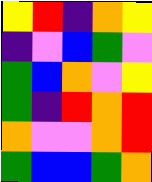[["yellow", "red", "indigo", "orange", "yellow"], ["indigo", "violet", "blue", "green", "violet"], ["green", "blue", "orange", "violet", "yellow"], ["green", "indigo", "red", "orange", "red"], ["orange", "violet", "violet", "orange", "red"], ["green", "blue", "blue", "green", "orange"]]